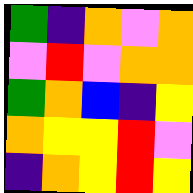[["green", "indigo", "orange", "violet", "orange"], ["violet", "red", "violet", "orange", "orange"], ["green", "orange", "blue", "indigo", "yellow"], ["orange", "yellow", "yellow", "red", "violet"], ["indigo", "orange", "yellow", "red", "yellow"]]